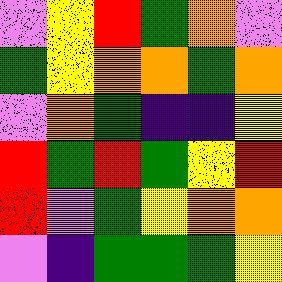[["violet", "yellow", "red", "green", "orange", "violet"], ["green", "yellow", "orange", "orange", "green", "orange"], ["violet", "orange", "green", "indigo", "indigo", "yellow"], ["red", "green", "red", "green", "yellow", "red"], ["red", "violet", "green", "yellow", "orange", "orange"], ["violet", "indigo", "green", "green", "green", "yellow"]]